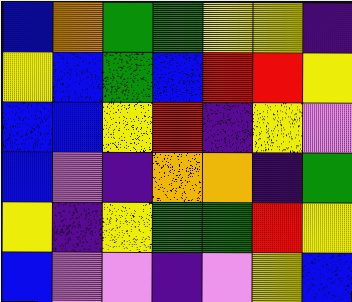[["blue", "orange", "green", "green", "yellow", "yellow", "indigo"], ["yellow", "blue", "green", "blue", "red", "red", "yellow"], ["blue", "blue", "yellow", "red", "indigo", "yellow", "violet"], ["blue", "violet", "indigo", "orange", "orange", "indigo", "green"], ["yellow", "indigo", "yellow", "green", "green", "red", "yellow"], ["blue", "violet", "violet", "indigo", "violet", "yellow", "blue"]]